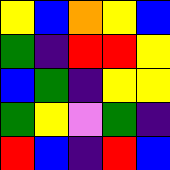[["yellow", "blue", "orange", "yellow", "blue"], ["green", "indigo", "red", "red", "yellow"], ["blue", "green", "indigo", "yellow", "yellow"], ["green", "yellow", "violet", "green", "indigo"], ["red", "blue", "indigo", "red", "blue"]]